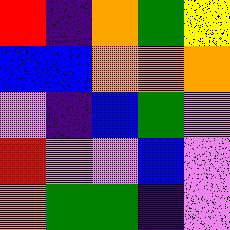[["red", "indigo", "orange", "green", "yellow"], ["blue", "blue", "orange", "orange", "orange"], ["violet", "indigo", "blue", "green", "violet"], ["red", "violet", "violet", "blue", "violet"], ["orange", "green", "green", "indigo", "violet"]]